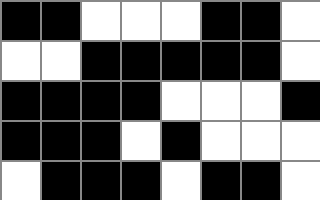[["black", "black", "white", "white", "white", "black", "black", "white"], ["white", "white", "black", "black", "black", "black", "black", "white"], ["black", "black", "black", "black", "white", "white", "white", "black"], ["black", "black", "black", "white", "black", "white", "white", "white"], ["white", "black", "black", "black", "white", "black", "black", "white"]]